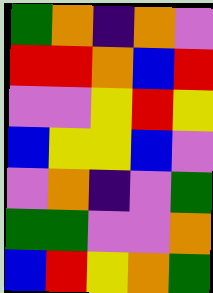[["green", "orange", "indigo", "orange", "violet"], ["red", "red", "orange", "blue", "red"], ["violet", "violet", "yellow", "red", "yellow"], ["blue", "yellow", "yellow", "blue", "violet"], ["violet", "orange", "indigo", "violet", "green"], ["green", "green", "violet", "violet", "orange"], ["blue", "red", "yellow", "orange", "green"]]